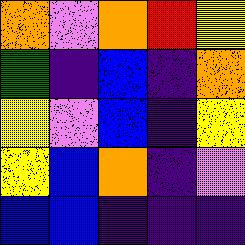[["orange", "violet", "orange", "red", "yellow"], ["green", "indigo", "blue", "indigo", "orange"], ["yellow", "violet", "blue", "indigo", "yellow"], ["yellow", "blue", "orange", "indigo", "violet"], ["blue", "blue", "indigo", "indigo", "indigo"]]